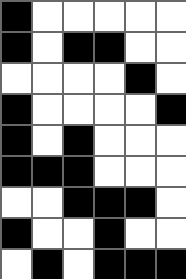[["black", "white", "white", "white", "white", "white"], ["black", "white", "black", "black", "white", "white"], ["white", "white", "white", "white", "black", "white"], ["black", "white", "white", "white", "white", "black"], ["black", "white", "black", "white", "white", "white"], ["black", "black", "black", "white", "white", "white"], ["white", "white", "black", "black", "black", "white"], ["black", "white", "white", "black", "white", "white"], ["white", "black", "white", "black", "black", "black"]]